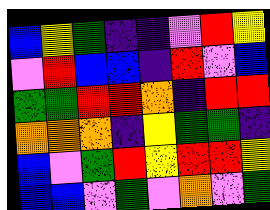[["blue", "yellow", "green", "indigo", "indigo", "violet", "red", "yellow"], ["violet", "red", "blue", "blue", "indigo", "red", "violet", "blue"], ["green", "green", "red", "red", "orange", "indigo", "red", "red"], ["orange", "orange", "orange", "indigo", "yellow", "green", "green", "indigo"], ["blue", "violet", "green", "red", "yellow", "red", "red", "yellow"], ["blue", "blue", "violet", "green", "violet", "orange", "violet", "green"]]